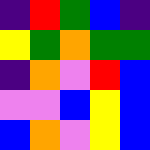[["indigo", "red", "green", "blue", "indigo"], ["yellow", "green", "orange", "green", "green"], ["indigo", "orange", "violet", "red", "blue"], ["violet", "violet", "blue", "yellow", "blue"], ["blue", "orange", "violet", "yellow", "blue"]]